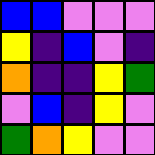[["blue", "blue", "violet", "violet", "violet"], ["yellow", "indigo", "blue", "violet", "indigo"], ["orange", "indigo", "indigo", "yellow", "green"], ["violet", "blue", "indigo", "yellow", "violet"], ["green", "orange", "yellow", "violet", "violet"]]